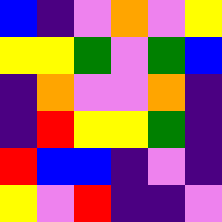[["blue", "indigo", "violet", "orange", "violet", "yellow"], ["yellow", "yellow", "green", "violet", "green", "blue"], ["indigo", "orange", "violet", "violet", "orange", "indigo"], ["indigo", "red", "yellow", "yellow", "green", "indigo"], ["red", "blue", "blue", "indigo", "violet", "indigo"], ["yellow", "violet", "red", "indigo", "indigo", "violet"]]